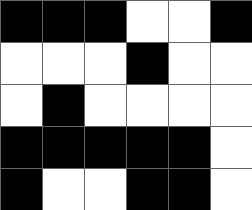[["black", "black", "black", "white", "white", "black"], ["white", "white", "white", "black", "white", "white"], ["white", "black", "white", "white", "white", "white"], ["black", "black", "black", "black", "black", "white"], ["black", "white", "white", "black", "black", "white"]]